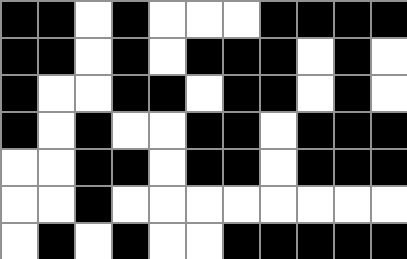[["black", "black", "white", "black", "white", "white", "white", "black", "black", "black", "black"], ["black", "black", "white", "black", "white", "black", "black", "black", "white", "black", "white"], ["black", "white", "white", "black", "black", "white", "black", "black", "white", "black", "white"], ["black", "white", "black", "white", "white", "black", "black", "white", "black", "black", "black"], ["white", "white", "black", "black", "white", "black", "black", "white", "black", "black", "black"], ["white", "white", "black", "white", "white", "white", "white", "white", "white", "white", "white"], ["white", "black", "white", "black", "white", "white", "black", "black", "black", "black", "black"]]